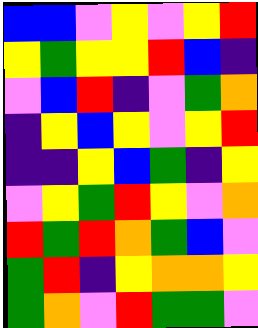[["blue", "blue", "violet", "yellow", "violet", "yellow", "red"], ["yellow", "green", "yellow", "yellow", "red", "blue", "indigo"], ["violet", "blue", "red", "indigo", "violet", "green", "orange"], ["indigo", "yellow", "blue", "yellow", "violet", "yellow", "red"], ["indigo", "indigo", "yellow", "blue", "green", "indigo", "yellow"], ["violet", "yellow", "green", "red", "yellow", "violet", "orange"], ["red", "green", "red", "orange", "green", "blue", "violet"], ["green", "red", "indigo", "yellow", "orange", "orange", "yellow"], ["green", "orange", "violet", "red", "green", "green", "violet"]]